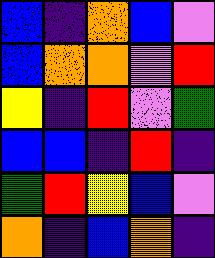[["blue", "indigo", "orange", "blue", "violet"], ["blue", "orange", "orange", "violet", "red"], ["yellow", "indigo", "red", "violet", "green"], ["blue", "blue", "indigo", "red", "indigo"], ["green", "red", "yellow", "blue", "violet"], ["orange", "indigo", "blue", "orange", "indigo"]]